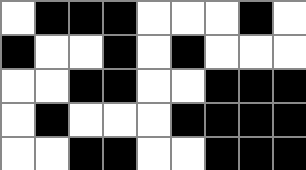[["white", "black", "black", "black", "white", "white", "white", "black", "white"], ["black", "white", "white", "black", "white", "black", "white", "white", "white"], ["white", "white", "black", "black", "white", "white", "black", "black", "black"], ["white", "black", "white", "white", "white", "black", "black", "black", "black"], ["white", "white", "black", "black", "white", "white", "black", "black", "black"]]